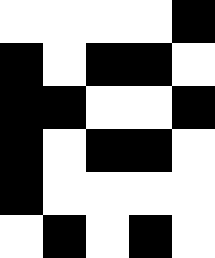[["white", "white", "white", "white", "black"], ["black", "white", "black", "black", "white"], ["black", "black", "white", "white", "black"], ["black", "white", "black", "black", "white"], ["black", "white", "white", "white", "white"], ["white", "black", "white", "black", "white"]]